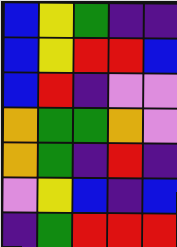[["blue", "yellow", "green", "indigo", "indigo"], ["blue", "yellow", "red", "red", "blue"], ["blue", "red", "indigo", "violet", "violet"], ["orange", "green", "green", "orange", "violet"], ["orange", "green", "indigo", "red", "indigo"], ["violet", "yellow", "blue", "indigo", "blue"], ["indigo", "green", "red", "red", "red"]]